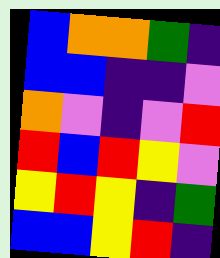[["blue", "orange", "orange", "green", "indigo"], ["blue", "blue", "indigo", "indigo", "violet"], ["orange", "violet", "indigo", "violet", "red"], ["red", "blue", "red", "yellow", "violet"], ["yellow", "red", "yellow", "indigo", "green"], ["blue", "blue", "yellow", "red", "indigo"]]